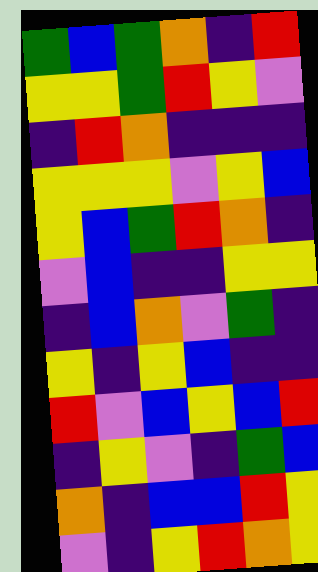[["green", "blue", "green", "orange", "indigo", "red"], ["yellow", "yellow", "green", "red", "yellow", "violet"], ["indigo", "red", "orange", "indigo", "indigo", "indigo"], ["yellow", "yellow", "yellow", "violet", "yellow", "blue"], ["yellow", "blue", "green", "red", "orange", "indigo"], ["violet", "blue", "indigo", "indigo", "yellow", "yellow"], ["indigo", "blue", "orange", "violet", "green", "indigo"], ["yellow", "indigo", "yellow", "blue", "indigo", "indigo"], ["red", "violet", "blue", "yellow", "blue", "red"], ["indigo", "yellow", "violet", "indigo", "green", "blue"], ["orange", "indigo", "blue", "blue", "red", "yellow"], ["violet", "indigo", "yellow", "red", "orange", "yellow"]]